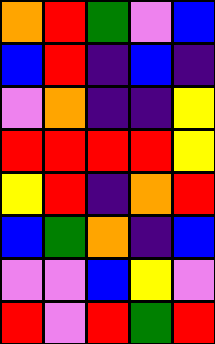[["orange", "red", "green", "violet", "blue"], ["blue", "red", "indigo", "blue", "indigo"], ["violet", "orange", "indigo", "indigo", "yellow"], ["red", "red", "red", "red", "yellow"], ["yellow", "red", "indigo", "orange", "red"], ["blue", "green", "orange", "indigo", "blue"], ["violet", "violet", "blue", "yellow", "violet"], ["red", "violet", "red", "green", "red"]]